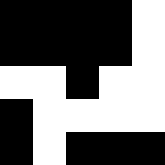[["black", "black", "black", "black", "white"], ["black", "black", "black", "black", "white"], ["white", "white", "black", "white", "white"], ["black", "white", "white", "white", "white"], ["black", "white", "black", "black", "black"]]